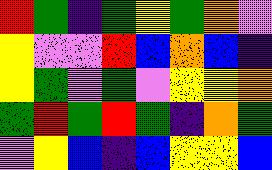[["red", "green", "indigo", "green", "yellow", "green", "orange", "violet"], ["yellow", "violet", "violet", "red", "blue", "orange", "blue", "indigo"], ["yellow", "green", "violet", "green", "violet", "yellow", "yellow", "orange"], ["green", "red", "green", "red", "green", "indigo", "orange", "green"], ["violet", "yellow", "blue", "indigo", "blue", "yellow", "yellow", "blue"]]